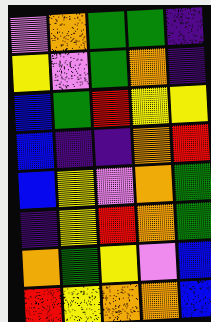[["violet", "orange", "green", "green", "indigo"], ["yellow", "violet", "green", "orange", "indigo"], ["blue", "green", "red", "yellow", "yellow"], ["blue", "indigo", "indigo", "orange", "red"], ["blue", "yellow", "violet", "orange", "green"], ["indigo", "yellow", "red", "orange", "green"], ["orange", "green", "yellow", "violet", "blue"], ["red", "yellow", "orange", "orange", "blue"]]